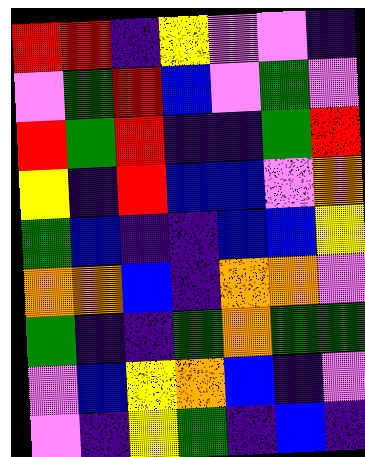[["red", "red", "indigo", "yellow", "violet", "violet", "indigo"], ["violet", "green", "red", "blue", "violet", "green", "violet"], ["red", "green", "red", "indigo", "indigo", "green", "red"], ["yellow", "indigo", "red", "blue", "blue", "violet", "orange"], ["green", "blue", "indigo", "indigo", "blue", "blue", "yellow"], ["orange", "orange", "blue", "indigo", "orange", "orange", "violet"], ["green", "indigo", "indigo", "green", "orange", "green", "green"], ["violet", "blue", "yellow", "orange", "blue", "indigo", "violet"], ["violet", "indigo", "yellow", "green", "indigo", "blue", "indigo"]]